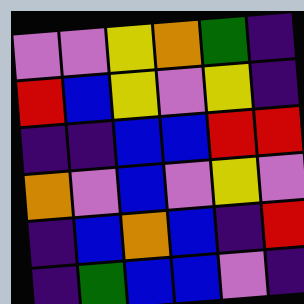[["violet", "violet", "yellow", "orange", "green", "indigo"], ["red", "blue", "yellow", "violet", "yellow", "indigo"], ["indigo", "indigo", "blue", "blue", "red", "red"], ["orange", "violet", "blue", "violet", "yellow", "violet"], ["indigo", "blue", "orange", "blue", "indigo", "red"], ["indigo", "green", "blue", "blue", "violet", "indigo"]]